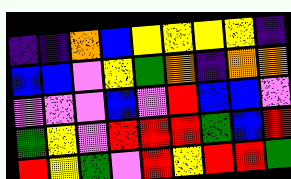[["indigo", "indigo", "orange", "blue", "yellow", "yellow", "yellow", "yellow", "indigo"], ["blue", "blue", "violet", "yellow", "green", "orange", "indigo", "orange", "orange"], ["violet", "violet", "violet", "blue", "violet", "red", "blue", "blue", "violet"], ["green", "yellow", "violet", "red", "red", "red", "green", "blue", "red"], ["red", "yellow", "green", "violet", "red", "yellow", "red", "red", "green"]]